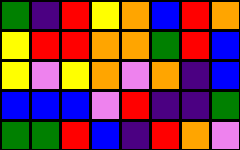[["green", "indigo", "red", "yellow", "orange", "blue", "red", "orange"], ["yellow", "red", "red", "orange", "orange", "green", "red", "blue"], ["yellow", "violet", "yellow", "orange", "violet", "orange", "indigo", "blue"], ["blue", "blue", "blue", "violet", "red", "indigo", "indigo", "green"], ["green", "green", "red", "blue", "indigo", "red", "orange", "violet"]]